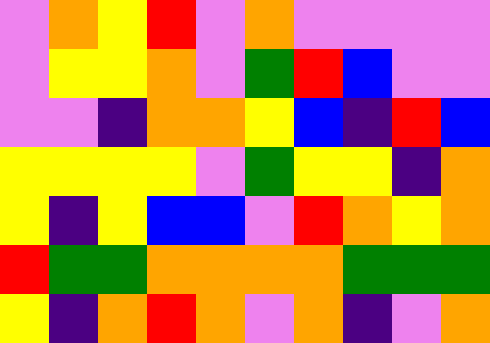[["violet", "orange", "yellow", "red", "violet", "orange", "violet", "violet", "violet", "violet"], ["violet", "yellow", "yellow", "orange", "violet", "green", "red", "blue", "violet", "violet"], ["violet", "violet", "indigo", "orange", "orange", "yellow", "blue", "indigo", "red", "blue"], ["yellow", "yellow", "yellow", "yellow", "violet", "green", "yellow", "yellow", "indigo", "orange"], ["yellow", "indigo", "yellow", "blue", "blue", "violet", "red", "orange", "yellow", "orange"], ["red", "green", "green", "orange", "orange", "orange", "orange", "green", "green", "green"], ["yellow", "indigo", "orange", "red", "orange", "violet", "orange", "indigo", "violet", "orange"]]